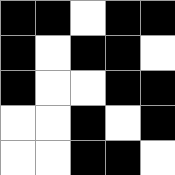[["black", "black", "white", "black", "black"], ["black", "white", "black", "black", "white"], ["black", "white", "white", "black", "black"], ["white", "white", "black", "white", "black"], ["white", "white", "black", "black", "white"]]